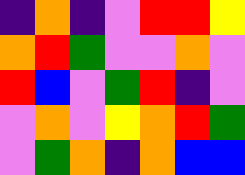[["indigo", "orange", "indigo", "violet", "red", "red", "yellow"], ["orange", "red", "green", "violet", "violet", "orange", "violet"], ["red", "blue", "violet", "green", "red", "indigo", "violet"], ["violet", "orange", "violet", "yellow", "orange", "red", "green"], ["violet", "green", "orange", "indigo", "orange", "blue", "blue"]]